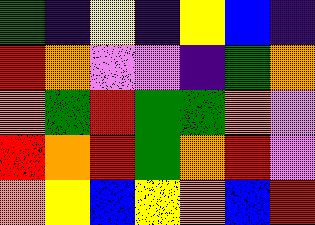[["green", "indigo", "yellow", "indigo", "yellow", "blue", "indigo"], ["red", "orange", "violet", "violet", "indigo", "green", "orange"], ["orange", "green", "red", "green", "green", "orange", "violet"], ["red", "orange", "red", "green", "orange", "red", "violet"], ["orange", "yellow", "blue", "yellow", "orange", "blue", "red"]]